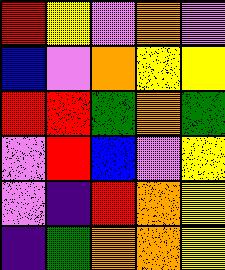[["red", "yellow", "violet", "orange", "violet"], ["blue", "violet", "orange", "yellow", "yellow"], ["red", "red", "green", "orange", "green"], ["violet", "red", "blue", "violet", "yellow"], ["violet", "indigo", "red", "orange", "yellow"], ["indigo", "green", "orange", "orange", "yellow"]]